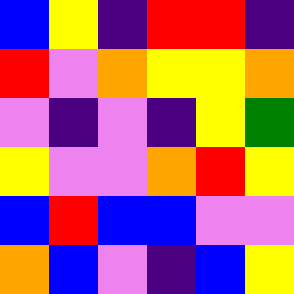[["blue", "yellow", "indigo", "red", "red", "indigo"], ["red", "violet", "orange", "yellow", "yellow", "orange"], ["violet", "indigo", "violet", "indigo", "yellow", "green"], ["yellow", "violet", "violet", "orange", "red", "yellow"], ["blue", "red", "blue", "blue", "violet", "violet"], ["orange", "blue", "violet", "indigo", "blue", "yellow"]]